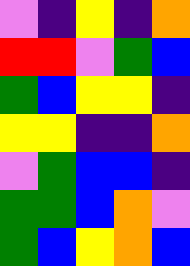[["violet", "indigo", "yellow", "indigo", "orange"], ["red", "red", "violet", "green", "blue"], ["green", "blue", "yellow", "yellow", "indigo"], ["yellow", "yellow", "indigo", "indigo", "orange"], ["violet", "green", "blue", "blue", "indigo"], ["green", "green", "blue", "orange", "violet"], ["green", "blue", "yellow", "orange", "blue"]]